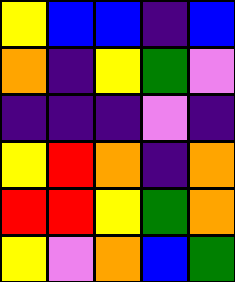[["yellow", "blue", "blue", "indigo", "blue"], ["orange", "indigo", "yellow", "green", "violet"], ["indigo", "indigo", "indigo", "violet", "indigo"], ["yellow", "red", "orange", "indigo", "orange"], ["red", "red", "yellow", "green", "orange"], ["yellow", "violet", "orange", "blue", "green"]]